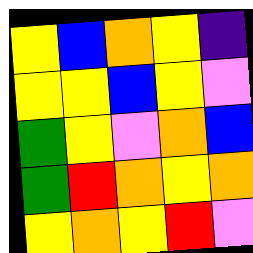[["yellow", "blue", "orange", "yellow", "indigo"], ["yellow", "yellow", "blue", "yellow", "violet"], ["green", "yellow", "violet", "orange", "blue"], ["green", "red", "orange", "yellow", "orange"], ["yellow", "orange", "yellow", "red", "violet"]]